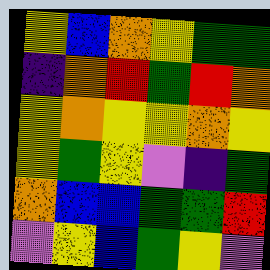[["yellow", "blue", "orange", "yellow", "green", "green"], ["indigo", "orange", "red", "green", "red", "orange"], ["yellow", "orange", "yellow", "yellow", "orange", "yellow"], ["yellow", "green", "yellow", "violet", "indigo", "green"], ["orange", "blue", "blue", "green", "green", "red"], ["violet", "yellow", "blue", "green", "yellow", "violet"]]